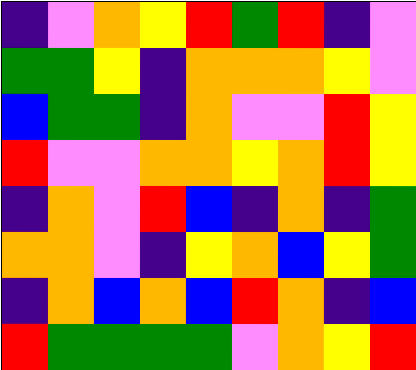[["indigo", "violet", "orange", "yellow", "red", "green", "red", "indigo", "violet"], ["green", "green", "yellow", "indigo", "orange", "orange", "orange", "yellow", "violet"], ["blue", "green", "green", "indigo", "orange", "violet", "violet", "red", "yellow"], ["red", "violet", "violet", "orange", "orange", "yellow", "orange", "red", "yellow"], ["indigo", "orange", "violet", "red", "blue", "indigo", "orange", "indigo", "green"], ["orange", "orange", "violet", "indigo", "yellow", "orange", "blue", "yellow", "green"], ["indigo", "orange", "blue", "orange", "blue", "red", "orange", "indigo", "blue"], ["red", "green", "green", "green", "green", "violet", "orange", "yellow", "red"]]